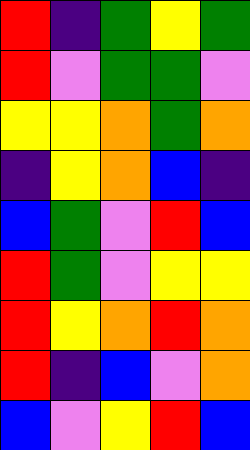[["red", "indigo", "green", "yellow", "green"], ["red", "violet", "green", "green", "violet"], ["yellow", "yellow", "orange", "green", "orange"], ["indigo", "yellow", "orange", "blue", "indigo"], ["blue", "green", "violet", "red", "blue"], ["red", "green", "violet", "yellow", "yellow"], ["red", "yellow", "orange", "red", "orange"], ["red", "indigo", "blue", "violet", "orange"], ["blue", "violet", "yellow", "red", "blue"]]